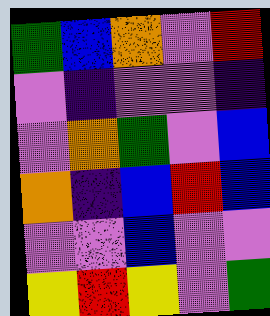[["green", "blue", "orange", "violet", "red"], ["violet", "indigo", "violet", "violet", "indigo"], ["violet", "orange", "green", "violet", "blue"], ["orange", "indigo", "blue", "red", "blue"], ["violet", "violet", "blue", "violet", "violet"], ["yellow", "red", "yellow", "violet", "green"]]